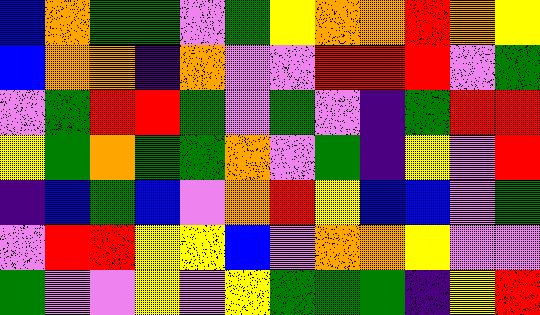[["blue", "orange", "green", "green", "violet", "green", "yellow", "orange", "orange", "red", "orange", "yellow"], ["blue", "orange", "orange", "indigo", "orange", "violet", "violet", "red", "red", "red", "violet", "green"], ["violet", "green", "red", "red", "green", "violet", "green", "violet", "indigo", "green", "red", "red"], ["yellow", "green", "orange", "green", "green", "orange", "violet", "green", "indigo", "yellow", "violet", "red"], ["indigo", "blue", "green", "blue", "violet", "orange", "red", "yellow", "blue", "blue", "violet", "green"], ["violet", "red", "red", "yellow", "yellow", "blue", "violet", "orange", "orange", "yellow", "violet", "violet"], ["green", "violet", "violet", "yellow", "violet", "yellow", "green", "green", "green", "indigo", "yellow", "red"]]